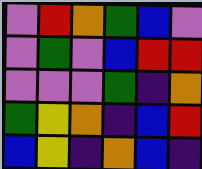[["violet", "red", "orange", "green", "blue", "violet"], ["violet", "green", "violet", "blue", "red", "red"], ["violet", "violet", "violet", "green", "indigo", "orange"], ["green", "yellow", "orange", "indigo", "blue", "red"], ["blue", "yellow", "indigo", "orange", "blue", "indigo"]]